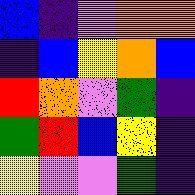[["blue", "indigo", "violet", "orange", "orange"], ["indigo", "blue", "yellow", "orange", "blue"], ["red", "orange", "violet", "green", "indigo"], ["green", "red", "blue", "yellow", "indigo"], ["yellow", "violet", "violet", "green", "indigo"]]